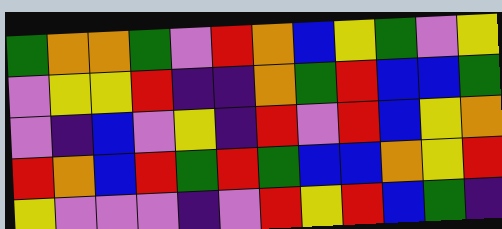[["green", "orange", "orange", "green", "violet", "red", "orange", "blue", "yellow", "green", "violet", "yellow"], ["violet", "yellow", "yellow", "red", "indigo", "indigo", "orange", "green", "red", "blue", "blue", "green"], ["violet", "indigo", "blue", "violet", "yellow", "indigo", "red", "violet", "red", "blue", "yellow", "orange"], ["red", "orange", "blue", "red", "green", "red", "green", "blue", "blue", "orange", "yellow", "red"], ["yellow", "violet", "violet", "violet", "indigo", "violet", "red", "yellow", "red", "blue", "green", "indigo"]]